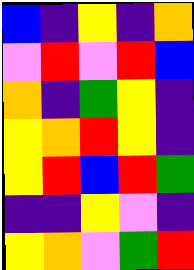[["blue", "indigo", "yellow", "indigo", "orange"], ["violet", "red", "violet", "red", "blue"], ["orange", "indigo", "green", "yellow", "indigo"], ["yellow", "orange", "red", "yellow", "indigo"], ["yellow", "red", "blue", "red", "green"], ["indigo", "indigo", "yellow", "violet", "indigo"], ["yellow", "orange", "violet", "green", "red"]]